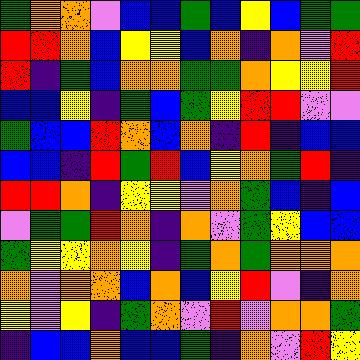[["green", "orange", "orange", "violet", "blue", "blue", "green", "blue", "yellow", "blue", "green", "green"], ["red", "red", "orange", "blue", "yellow", "yellow", "blue", "orange", "indigo", "orange", "violet", "red"], ["red", "indigo", "green", "blue", "orange", "orange", "green", "green", "orange", "yellow", "yellow", "red"], ["blue", "blue", "yellow", "indigo", "green", "blue", "green", "yellow", "red", "red", "violet", "violet"], ["green", "blue", "blue", "red", "orange", "blue", "orange", "indigo", "red", "indigo", "blue", "blue"], ["blue", "blue", "indigo", "red", "green", "red", "blue", "yellow", "orange", "green", "red", "indigo"], ["red", "red", "orange", "indigo", "yellow", "yellow", "violet", "orange", "green", "blue", "indigo", "blue"], ["violet", "green", "green", "red", "orange", "indigo", "orange", "violet", "green", "yellow", "blue", "blue"], ["green", "yellow", "yellow", "orange", "yellow", "indigo", "green", "orange", "green", "orange", "orange", "orange"], ["orange", "violet", "orange", "orange", "blue", "orange", "blue", "yellow", "red", "violet", "indigo", "orange"], ["yellow", "violet", "yellow", "indigo", "green", "orange", "violet", "red", "violet", "orange", "orange", "green"], ["indigo", "blue", "blue", "orange", "blue", "blue", "green", "indigo", "orange", "violet", "red", "yellow"]]